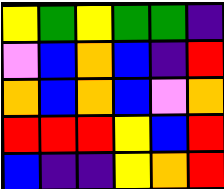[["yellow", "green", "yellow", "green", "green", "indigo"], ["violet", "blue", "orange", "blue", "indigo", "red"], ["orange", "blue", "orange", "blue", "violet", "orange"], ["red", "red", "red", "yellow", "blue", "red"], ["blue", "indigo", "indigo", "yellow", "orange", "red"]]